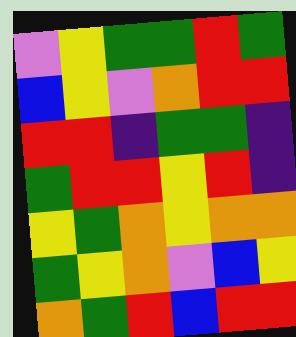[["violet", "yellow", "green", "green", "red", "green"], ["blue", "yellow", "violet", "orange", "red", "red"], ["red", "red", "indigo", "green", "green", "indigo"], ["green", "red", "red", "yellow", "red", "indigo"], ["yellow", "green", "orange", "yellow", "orange", "orange"], ["green", "yellow", "orange", "violet", "blue", "yellow"], ["orange", "green", "red", "blue", "red", "red"]]